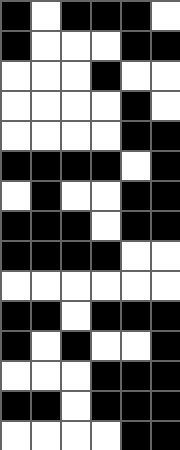[["black", "white", "black", "black", "black", "white"], ["black", "white", "white", "white", "black", "black"], ["white", "white", "white", "black", "white", "white"], ["white", "white", "white", "white", "black", "white"], ["white", "white", "white", "white", "black", "black"], ["black", "black", "black", "black", "white", "black"], ["white", "black", "white", "white", "black", "black"], ["black", "black", "black", "white", "black", "black"], ["black", "black", "black", "black", "white", "white"], ["white", "white", "white", "white", "white", "white"], ["black", "black", "white", "black", "black", "black"], ["black", "white", "black", "white", "white", "black"], ["white", "white", "white", "black", "black", "black"], ["black", "black", "white", "black", "black", "black"], ["white", "white", "white", "white", "black", "black"]]